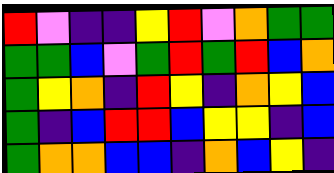[["red", "violet", "indigo", "indigo", "yellow", "red", "violet", "orange", "green", "green"], ["green", "green", "blue", "violet", "green", "red", "green", "red", "blue", "orange"], ["green", "yellow", "orange", "indigo", "red", "yellow", "indigo", "orange", "yellow", "blue"], ["green", "indigo", "blue", "red", "red", "blue", "yellow", "yellow", "indigo", "blue"], ["green", "orange", "orange", "blue", "blue", "indigo", "orange", "blue", "yellow", "indigo"]]